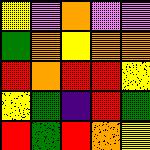[["yellow", "violet", "orange", "violet", "violet"], ["green", "orange", "yellow", "orange", "orange"], ["red", "orange", "red", "red", "yellow"], ["yellow", "green", "indigo", "red", "green"], ["red", "green", "red", "orange", "yellow"]]